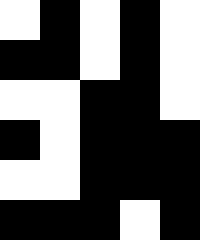[["white", "black", "white", "black", "white"], ["black", "black", "white", "black", "white"], ["white", "white", "black", "black", "white"], ["black", "white", "black", "black", "black"], ["white", "white", "black", "black", "black"], ["black", "black", "black", "white", "black"]]